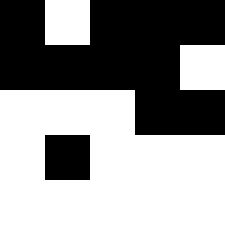[["black", "white", "black", "black", "black"], ["black", "black", "black", "black", "white"], ["white", "white", "white", "black", "black"], ["white", "black", "white", "white", "white"], ["white", "white", "white", "white", "white"]]